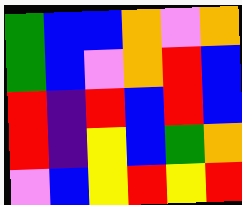[["green", "blue", "blue", "orange", "violet", "orange"], ["green", "blue", "violet", "orange", "red", "blue"], ["red", "indigo", "red", "blue", "red", "blue"], ["red", "indigo", "yellow", "blue", "green", "orange"], ["violet", "blue", "yellow", "red", "yellow", "red"]]